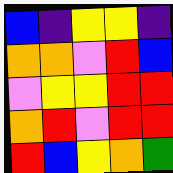[["blue", "indigo", "yellow", "yellow", "indigo"], ["orange", "orange", "violet", "red", "blue"], ["violet", "yellow", "yellow", "red", "red"], ["orange", "red", "violet", "red", "red"], ["red", "blue", "yellow", "orange", "green"]]